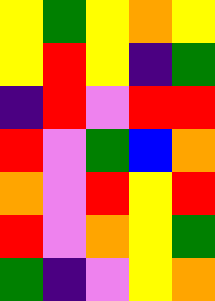[["yellow", "green", "yellow", "orange", "yellow"], ["yellow", "red", "yellow", "indigo", "green"], ["indigo", "red", "violet", "red", "red"], ["red", "violet", "green", "blue", "orange"], ["orange", "violet", "red", "yellow", "red"], ["red", "violet", "orange", "yellow", "green"], ["green", "indigo", "violet", "yellow", "orange"]]